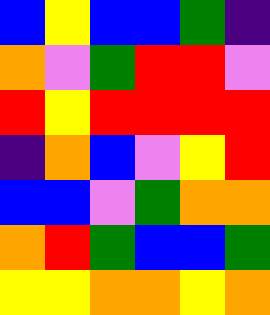[["blue", "yellow", "blue", "blue", "green", "indigo"], ["orange", "violet", "green", "red", "red", "violet"], ["red", "yellow", "red", "red", "red", "red"], ["indigo", "orange", "blue", "violet", "yellow", "red"], ["blue", "blue", "violet", "green", "orange", "orange"], ["orange", "red", "green", "blue", "blue", "green"], ["yellow", "yellow", "orange", "orange", "yellow", "orange"]]